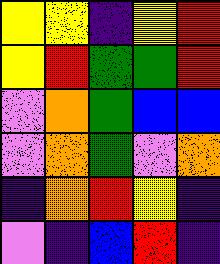[["yellow", "yellow", "indigo", "yellow", "red"], ["yellow", "red", "green", "green", "red"], ["violet", "orange", "green", "blue", "blue"], ["violet", "orange", "green", "violet", "orange"], ["indigo", "orange", "red", "yellow", "indigo"], ["violet", "indigo", "blue", "red", "indigo"]]